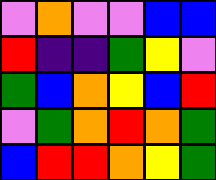[["violet", "orange", "violet", "violet", "blue", "blue"], ["red", "indigo", "indigo", "green", "yellow", "violet"], ["green", "blue", "orange", "yellow", "blue", "red"], ["violet", "green", "orange", "red", "orange", "green"], ["blue", "red", "red", "orange", "yellow", "green"]]